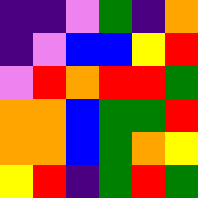[["indigo", "indigo", "violet", "green", "indigo", "orange"], ["indigo", "violet", "blue", "blue", "yellow", "red"], ["violet", "red", "orange", "red", "red", "green"], ["orange", "orange", "blue", "green", "green", "red"], ["orange", "orange", "blue", "green", "orange", "yellow"], ["yellow", "red", "indigo", "green", "red", "green"]]